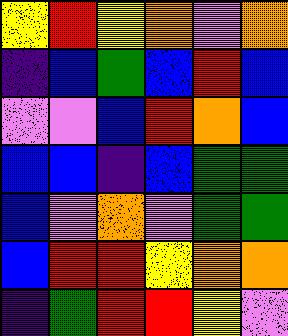[["yellow", "red", "yellow", "orange", "violet", "orange"], ["indigo", "blue", "green", "blue", "red", "blue"], ["violet", "violet", "blue", "red", "orange", "blue"], ["blue", "blue", "indigo", "blue", "green", "green"], ["blue", "violet", "orange", "violet", "green", "green"], ["blue", "red", "red", "yellow", "orange", "orange"], ["indigo", "green", "red", "red", "yellow", "violet"]]